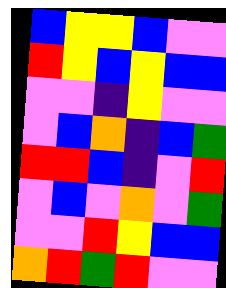[["blue", "yellow", "yellow", "blue", "violet", "violet"], ["red", "yellow", "blue", "yellow", "blue", "blue"], ["violet", "violet", "indigo", "yellow", "violet", "violet"], ["violet", "blue", "orange", "indigo", "blue", "green"], ["red", "red", "blue", "indigo", "violet", "red"], ["violet", "blue", "violet", "orange", "violet", "green"], ["violet", "violet", "red", "yellow", "blue", "blue"], ["orange", "red", "green", "red", "violet", "violet"]]